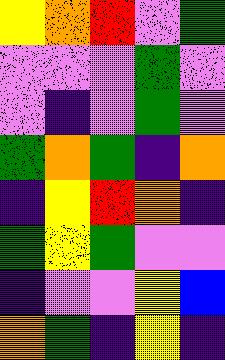[["yellow", "orange", "red", "violet", "green"], ["violet", "violet", "violet", "green", "violet"], ["violet", "indigo", "violet", "green", "violet"], ["green", "orange", "green", "indigo", "orange"], ["indigo", "yellow", "red", "orange", "indigo"], ["green", "yellow", "green", "violet", "violet"], ["indigo", "violet", "violet", "yellow", "blue"], ["orange", "green", "indigo", "yellow", "indigo"]]